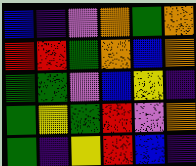[["blue", "indigo", "violet", "orange", "green", "orange"], ["red", "red", "green", "orange", "blue", "orange"], ["green", "green", "violet", "blue", "yellow", "indigo"], ["green", "yellow", "green", "red", "violet", "orange"], ["green", "indigo", "yellow", "red", "blue", "indigo"]]